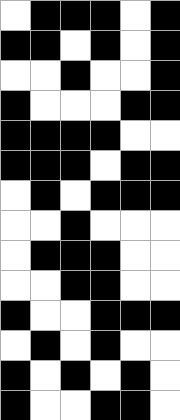[["white", "black", "black", "black", "white", "black"], ["black", "black", "white", "black", "white", "black"], ["white", "white", "black", "white", "white", "black"], ["black", "white", "white", "white", "black", "black"], ["black", "black", "black", "black", "white", "white"], ["black", "black", "black", "white", "black", "black"], ["white", "black", "white", "black", "black", "black"], ["white", "white", "black", "white", "white", "white"], ["white", "black", "black", "black", "white", "white"], ["white", "white", "black", "black", "white", "white"], ["black", "white", "white", "black", "black", "black"], ["white", "black", "white", "black", "white", "white"], ["black", "white", "black", "white", "black", "white"], ["black", "white", "white", "black", "black", "white"]]